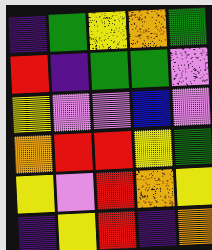[["indigo", "green", "yellow", "orange", "green"], ["red", "indigo", "green", "green", "violet"], ["yellow", "violet", "violet", "blue", "violet"], ["orange", "red", "red", "yellow", "green"], ["yellow", "violet", "red", "orange", "yellow"], ["indigo", "yellow", "red", "indigo", "orange"]]